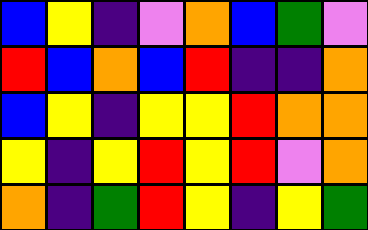[["blue", "yellow", "indigo", "violet", "orange", "blue", "green", "violet"], ["red", "blue", "orange", "blue", "red", "indigo", "indigo", "orange"], ["blue", "yellow", "indigo", "yellow", "yellow", "red", "orange", "orange"], ["yellow", "indigo", "yellow", "red", "yellow", "red", "violet", "orange"], ["orange", "indigo", "green", "red", "yellow", "indigo", "yellow", "green"]]